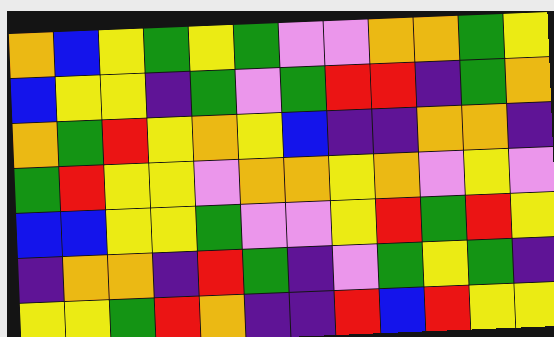[["orange", "blue", "yellow", "green", "yellow", "green", "violet", "violet", "orange", "orange", "green", "yellow"], ["blue", "yellow", "yellow", "indigo", "green", "violet", "green", "red", "red", "indigo", "green", "orange"], ["orange", "green", "red", "yellow", "orange", "yellow", "blue", "indigo", "indigo", "orange", "orange", "indigo"], ["green", "red", "yellow", "yellow", "violet", "orange", "orange", "yellow", "orange", "violet", "yellow", "violet"], ["blue", "blue", "yellow", "yellow", "green", "violet", "violet", "yellow", "red", "green", "red", "yellow"], ["indigo", "orange", "orange", "indigo", "red", "green", "indigo", "violet", "green", "yellow", "green", "indigo"], ["yellow", "yellow", "green", "red", "orange", "indigo", "indigo", "red", "blue", "red", "yellow", "yellow"]]